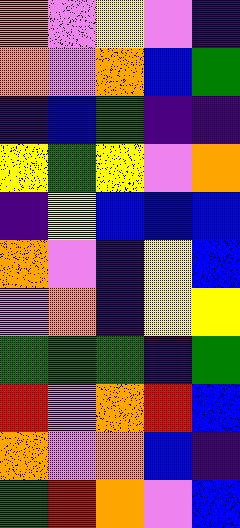[["orange", "violet", "yellow", "violet", "indigo"], ["orange", "violet", "orange", "blue", "green"], ["indigo", "blue", "green", "indigo", "indigo"], ["yellow", "green", "yellow", "violet", "orange"], ["indigo", "yellow", "blue", "blue", "blue"], ["orange", "violet", "indigo", "yellow", "blue"], ["violet", "orange", "indigo", "yellow", "yellow"], ["green", "green", "green", "indigo", "green"], ["red", "violet", "orange", "red", "blue"], ["orange", "violet", "orange", "blue", "indigo"], ["green", "red", "orange", "violet", "blue"]]